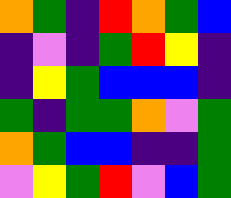[["orange", "green", "indigo", "red", "orange", "green", "blue"], ["indigo", "violet", "indigo", "green", "red", "yellow", "indigo"], ["indigo", "yellow", "green", "blue", "blue", "blue", "indigo"], ["green", "indigo", "green", "green", "orange", "violet", "green"], ["orange", "green", "blue", "blue", "indigo", "indigo", "green"], ["violet", "yellow", "green", "red", "violet", "blue", "green"]]